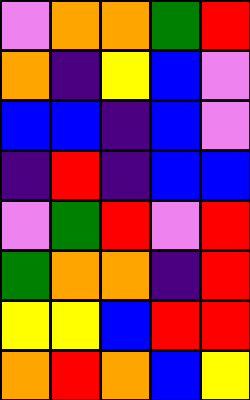[["violet", "orange", "orange", "green", "red"], ["orange", "indigo", "yellow", "blue", "violet"], ["blue", "blue", "indigo", "blue", "violet"], ["indigo", "red", "indigo", "blue", "blue"], ["violet", "green", "red", "violet", "red"], ["green", "orange", "orange", "indigo", "red"], ["yellow", "yellow", "blue", "red", "red"], ["orange", "red", "orange", "blue", "yellow"]]